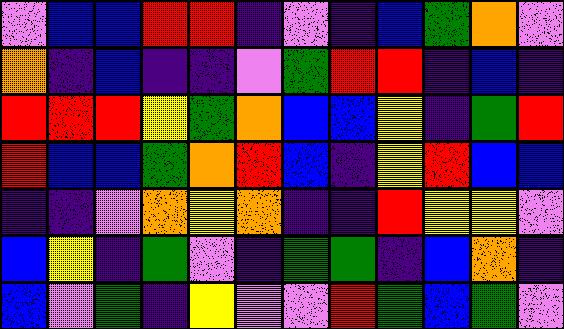[["violet", "blue", "blue", "red", "red", "indigo", "violet", "indigo", "blue", "green", "orange", "violet"], ["orange", "indigo", "blue", "indigo", "indigo", "violet", "green", "red", "red", "indigo", "blue", "indigo"], ["red", "red", "red", "yellow", "green", "orange", "blue", "blue", "yellow", "indigo", "green", "red"], ["red", "blue", "blue", "green", "orange", "red", "blue", "indigo", "yellow", "red", "blue", "blue"], ["indigo", "indigo", "violet", "orange", "yellow", "orange", "indigo", "indigo", "red", "yellow", "yellow", "violet"], ["blue", "yellow", "indigo", "green", "violet", "indigo", "green", "green", "indigo", "blue", "orange", "indigo"], ["blue", "violet", "green", "indigo", "yellow", "violet", "violet", "red", "green", "blue", "green", "violet"]]